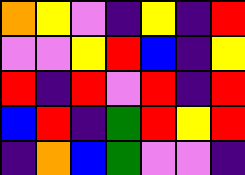[["orange", "yellow", "violet", "indigo", "yellow", "indigo", "red"], ["violet", "violet", "yellow", "red", "blue", "indigo", "yellow"], ["red", "indigo", "red", "violet", "red", "indigo", "red"], ["blue", "red", "indigo", "green", "red", "yellow", "red"], ["indigo", "orange", "blue", "green", "violet", "violet", "indigo"]]